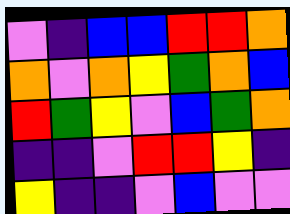[["violet", "indigo", "blue", "blue", "red", "red", "orange"], ["orange", "violet", "orange", "yellow", "green", "orange", "blue"], ["red", "green", "yellow", "violet", "blue", "green", "orange"], ["indigo", "indigo", "violet", "red", "red", "yellow", "indigo"], ["yellow", "indigo", "indigo", "violet", "blue", "violet", "violet"]]